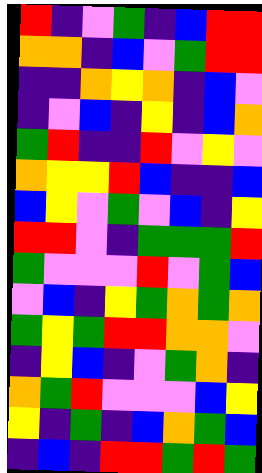[["red", "indigo", "violet", "green", "indigo", "blue", "red", "red"], ["orange", "orange", "indigo", "blue", "violet", "green", "red", "red"], ["indigo", "indigo", "orange", "yellow", "orange", "indigo", "blue", "violet"], ["indigo", "violet", "blue", "indigo", "yellow", "indigo", "blue", "orange"], ["green", "red", "indigo", "indigo", "red", "violet", "yellow", "violet"], ["orange", "yellow", "yellow", "red", "blue", "indigo", "indigo", "blue"], ["blue", "yellow", "violet", "green", "violet", "blue", "indigo", "yellow"], ["red", "red", "violet", "indigo", "green", "green", "green", "red"], ["green", "violet", "violet", "violet", "red", "violet", "green", "blue"], ["violet", "blue", "indigo", "yellow", "green", "orange", "green", "orange"], ["green", "yellow", "green", "red", "red", "orange", "orange", "violet"], ["indigo", "yellow", "blue", "indigo", "violet", "green", "orange", "indigo"], ["orange", "green", "red", "violet", "violet", "violet", "blue", "yellow"], ["yellow", "indigo", "green", "indigo", "blue", "orange", "green", "blue"], ["indigo", "blue", "indigo", "red", "red", "green", "red", "green"]]